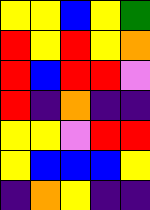[["yellow", "yellow", "blue", "yellow", "green"], ["red", "yellow", "red", "yellow", "orange"], ["red", "blue", "red", "red", "violet"], ["red", "indigo", "orange", "indigo", "indigo"], ["yellow", "yellow", "violet", "red", "red"], ["yellow", "blue", "blue", "blue", "yellow"], ["indigo", "orange", "yellow", "indigo", "indigo"]]